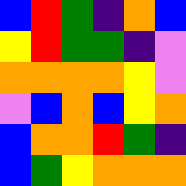[["blue", "red", "green", "indigo", "orange", "blue"], ["yellow", "red", "green", "green", "indigo", "violet"], ["orange", "orange", "orange", "orange", "yellow", "violet"], ["violet", "blue", "orange", "blue", "yellow", "orange"], ["blue", "orange", "orange", "red", "green", "indigo"], ["blue", "green", "yellow", "orange", "orange", "orange"]]